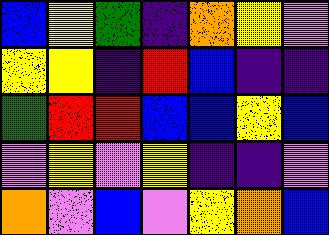[["blue", "yellow", "green", "indigo", "orange", "yellow", "violet"], ["yellow", "yellow", "indigo", "red", "blue", "indigo", "indigo"], ["green", "red", "red", "blue", "blue", "yellow", "blue"], ["violet", "yellow", "violet", "yellow", "indigo", "indigo", "violet"], ["orange", "violet", "blue", "violet", "yellow", "orange", "blue"]]